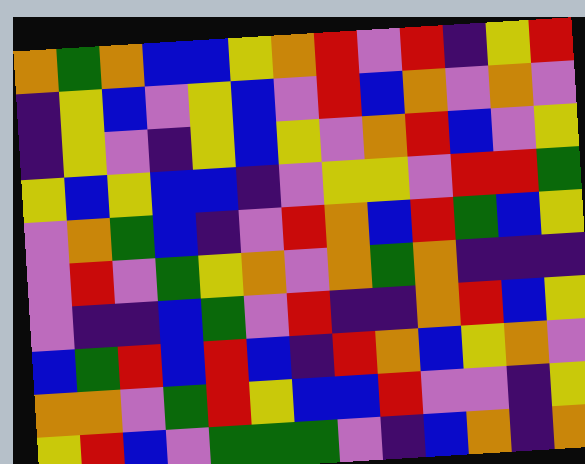[["orange", "green", "orange", "blue", "blue", "yellow", "orange", "red", "violet", "red", "indigo", "yellow", "red"], ["indigo", "yellow", "blue", "violet", "yellow", "blue", "violet", "red", "blue", "orange", "violet", "orange", "violet"], ["indigo", "yellow", "violet", "indigo", "yellow", "blue", "yellow", "violet", "orange", "red", "blue", "violet", "yellow"], ["yellow", "blue", "yellow", "blue", "blue", "indigo", "violet", "yellow", "yellow", "violet", "red", "red", "green"], ["violet", "orange", "green", "blue", "indigo", "violet", "red", "orange", "blue", "red", "green", "blue", "yellow"], ["violet", "red", "violet", "green", "yellow", "orange", "violet", "orange", "green", "orange", "indigo", "indigo", "indigo"], ["violet", "indigo", "indigo", "blue", "green", "violet", "red", "indigo", "indigo", "orange", "red", "blue", "yellow"], ["blue", "green", "red", "blue", "red", "blue", "indigo", "red", "orange", "blue", "yellow", "orange", "violet"], ["orange", "orange", "violet", "green", "red", "yellow", "blue", "blue", "red", "violet", "violet", "indigo", "yellow"], ["yellow", "red", "blue", "violet", "green", "green", "green", "violet", "indigo", "blue", "orange", "indigo", "orange"]]